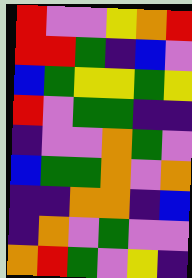[["red", "violet", "violet", "yellow", "orange", "red"], ["red", "red", "green", "indigo", "blue", "violet"], ["blue", "green", "yellow", "yellow", "green", "yellow"], ["red", "violet", "green", "green", "indigo", "indigo"], ["indigo", "violet", "violet", "orange", "green", "violet"], ["blue", "green", "green", "orange", "violet", "orange"], ["indigo", "indigo", "orange", "orange", "indigo", "blue"], ["indigo", "orange", "violet", "green", "violet", "violet"], ["orange", "red", "green", "violet", "yellow", "indigo"]]